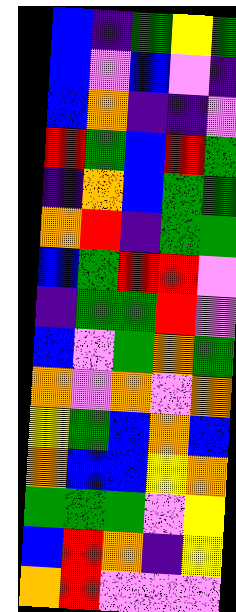[["blue", "indigo", "green", "yellow", "green"], ["blue", "violet", "blue", "violet", "indigo"], ["blue", "orange", "indigo", "indigo", "violet"], ["red", "green", "blue", "red", "green"], ["indigo", "orange", "blue", "green", "green"], ["orange", "red", "indigo", "green", "green"], ["blue", "green", "red", "red", "violet"], ["indigo", "green", "green", "red", "violet"], ["blue", "violet", "green", "orange", "green"], ["orange", "violet", "orange", "violet", "orange"], ["yellow", "green", "blue", "orange", "blue"], ["orange", "blue", "blue", "yellow", "orange"], ["green", "green", "green", "violet", "yellow"], ["blue", "red", "orange", "indigo", "yellow"], ["orange", "red", "violet", "violet", "violet"]]